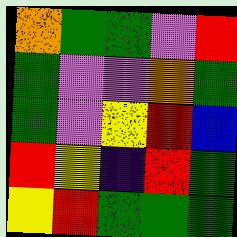[["orange", "green", "green", "violet", "red"], ["green", "violet", "violet", "orange", "green"], ["green", "violet", "yellow", "red", "blue"], ["red", "yellow", "indigo", "red", "green"], ["yellow", "red", "green", "green", "green"]]